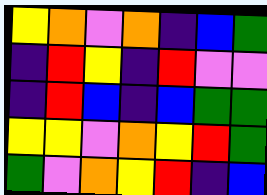[["yellow", "orange", "violet", "orange", "indigo", "blue", "green"], ["indigo", "red", "yellow", "indigo", "red", "violet", "violet"], ["indigo", "red", "blue", "indigo", "blue", "green", "green"], ["yellow", "yellow", "violet", "orange", "yellow", "red", "green"], ["green", "violet", "orange", "yellow", "red", "indigo", "blue"]]